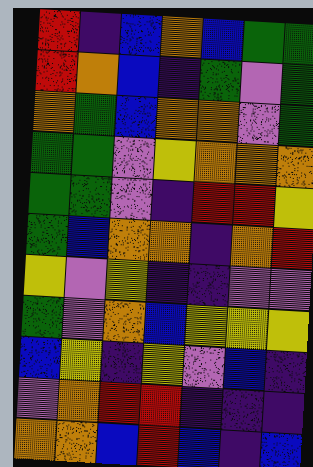[["red", "indigo", "blue", "orange", "blue", "green", "green"], ["red", "orange", "blue", "indigo", "green", "violet", "green"], ["orange", "green", "blue", "orange", "orange", "violet", "green"], ["green", "green", "violet", "yellow", "orange", "orange", "orange"], ["green", "green", "violet", "indigo", "red", "red", "yellow"], ["green", "blue", "orange", "orange", "indigo", "orange", "red"], ["yellow", "violet", "yellow", "indigo", "indigo", "violet", "violet"], ["green", "violet", "orange", "blue", "yellow", "yellow", "yellow"], ["blue", "yellow", "indigo", "yellow", "violet", "blue", "indigo"], ["violet", "orange", "red", "red", "indigo", "indigo", "indigo"], ["orange", "orange", "blue", "red", "blue", "indigo", "blue"]]